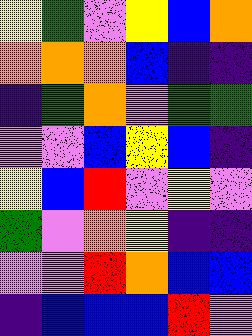[["yellow", "green", "violet", "yellow", "blue", "orange"], ["orange", "orange", "orange", "blue", "indigo", "indigo"], ["indigo", "green", "orange", "violet", "green", "green"], ["violet", "violet", "blue", "yellow", "blue", "indigo"], ["yellow", "blue", "red", "violet", "yellow", "violet"], ["green", "violet", "orange", "yellow", "indigo", "indigo"], ["violet", "violet", "red", "orange", "blue", "blue"], ["indigo", "blue", "blue", "blue", "red", "violet"]]